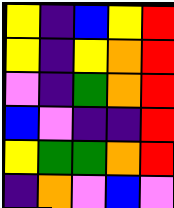[["yellow", "indigo", "blue", "yellow", "red"], ["yellow", "indigo", "yellow", "orange", "red"], ["violet", "indigo", "green", "orange", "red"], ["blue", "violet", "indigo", "indigo", "red"], ["yellow", "green", "green", "orange", "red"], ["indigo", "orange", "violet", "blue", "violet"]]